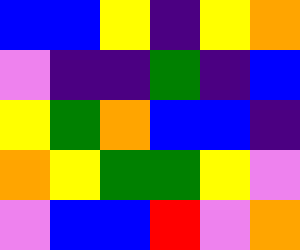[["blue", "blue", "yellow", "indigo", "yellow", "orange"], ["violet", "indigo", "indigo", "green", "indigo", "blue"], ["yellow", "green", "orange", "blue", "blue", "indigo"], ["orange", "yellow", "green", "green", "yellow", "violet"], ["violet", "blue", "blue", "red", "violet", "orange"]]